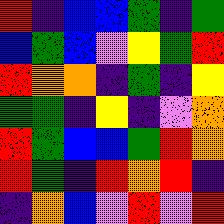[["red", "indigo", "blue", "blue", "green", "indigo", "green"], ["blue", "green", "blue", "violet", "yellow", "green", "red"], ["red", "orange", "orange", "indigo", "green", "indigo", "yellow"], ["green", "green", "indigo", "yellow", "indigo", "violet", "orange"], ["red", "green", "blue", "blue", "green", "red", "orange"], ["red", "green", "indigo", "red", "orange", "red", "indigo"], ["indigo", "orange", "blue", "violet", "red", "violet", "red"]]